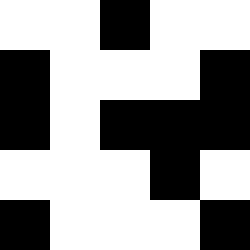[["white", "white", "black", "white", "white"], ["black", "white", "white", "white", "black"], ["black", "white", "black", "black", "black"], ["white", "white", "white", "black", "white"], ["black", "white", "white", "white", "black"]]